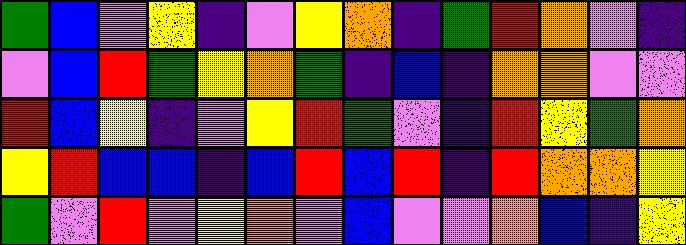[["green", "blue", "violet", "yellow", "indigo", "violet", "yellow", "orange", "indigo", "green", "red", "orange", "violet", "indigo"], ["violet", "blue", "red", "green", "yellow", "orange", "green", "indigo", "blue", "indigo", "orange", "orange", "violet", "violet"], ["red", "blue", "yellow", "indigo", "violet", "yellow", "red", "green", "violet", "indigo", "red", "yellow", "green", "orange"], ["yellow", "red", "blue", "blue", "indigo", "blue", "red", "blue", "red", "indigo", "red", "orange", "orange", "yellow"], ["green", "violet", "red", "violet", "yellow", "orange", "violet", "blue", "violet", "violet", "orange", "blue", "indigo", "yellow"]]